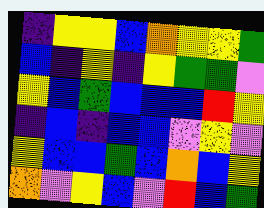[["indigo", "yellow", "yellow", "blue", "orange", "yellow", "yellow", "green"], ["blue", "indigo", "yellow", "indigo", "yellow", "green", "green", "violet"], ["yellow", "blue", "green", "blue", "blue", "blue", "red", "yellow"], ["indigo", "blue", "indigo", "blue", "blue", "violet", "yellow", "violet"], ["yellow", "blue", "blue", "green", "blue", "orange", "blue", "yellow"], ["orange", "violet", "yellow", "blue", "violet", "red", "blue", "green"]]